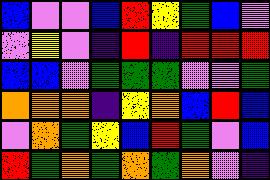[["blue", "violet", "violet", "blue", "red", "yellow", "green", "blue", "violet"], ["violet", "yellow", "violet", "indigo", "red", "indigo", "red", "red", "red"], ["blue", "blue", "violet", "green", "green", "green", "violet", "violet", "green"], ["orange", "orange", "orange", "indigo", "yellow", "orange", "blue", "red", "blue"], ["violet", "orange", "green", "yellow", "blue", "red", "green", "violet", "blue"], ["red", "green", "orange", "green", "orange", "green", "orange", "violet", "indigo"]]